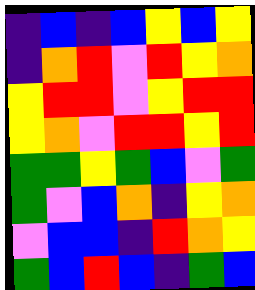[["indigo", "blue", "indigo", "blue", "yellow", "blue", "yellow"], ["indigo", "orange", "red", "violet", "red", "yellow", "orange"], ["yellow", "red", "red", "violet", "yellow", "red", "red"], ["yellow", "orange", "violet", "red", "red", "yellow", "red"], ["green", "green", "yellow", "green", "blue", "violet", "green"], ["green", "violet", "blue", "orange", "indigo", "yellow", "orange"], ["violet", "blue", "blue", "indigo", "red", "orange", "yellow"], ["green", "blue", "red", "blue", "indigo", "green", "blue"]]